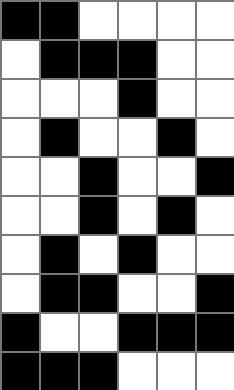[["black", "black", "white", "white", "white", "white"], ["white", "black", "black", "black", "white", "white"], ["white", "white", "white", "black", "white", "white"], ["white", "black", "white", "white", "black", "white"], ["white", "white", "black", "white", "white", "black"], ["white", "white", "black", "white", "black", "white"], ["white", "black", "white", "black", "white", "white"], ["white", "black", "black", "white", "white", "black"], ["black", "white", "white", "black", "black", "black"], ["black", "black", "black", "white", "white", "white"]]